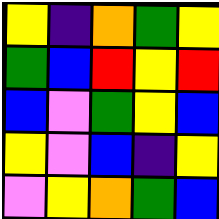[["yellow", "indigo", "orange", "green", "yellow"], ["green", "blue", "red", "yellow", "red"], ["blue", "violet", "green", "yellow", "blue"], ["yellow", "violet", "blue", "indigo", "yellow"], ["violet", "yellow", "orange", "green", "blue"]]